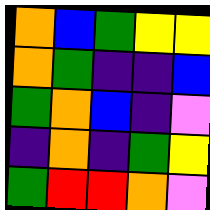[["orange", "blue", "green", "yellow", "yellow"], ["orange", "green", "indigo", "indigo", "blue"], ["green", "orange", "blue", "indigo", "violet"], ["indigo", "orange", "indigo", "green", "yellow"], ["green", "red", "red", "orange", "violet"]]